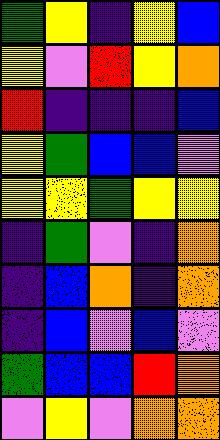[["green", "yellow", "indigo", "yellow", "blue"], ["yellow", "violet", "red", "yellow", "orange"], ["red", "indigo", "indigo", "indigo", "blue"], ["yellow", "green", "blue", "blue", "violet"], ["yellow", "yellow", "green", "yellow", "yellow"], ["indigo", "green", "violet", "indigo", "orange"], ["indigo", "blue", "orange", "indigo", "orange"], ["indigo", "blue", "violet", "blue", "violet"], ["green", "blue", "blue", "red", "orange"], ["violet", "yellow", "violet", "orange", "orange"]]